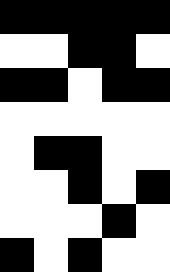[["black", "black", "black", "black", "black"], ["white", "white", "black", "black", "white"], ["black", "black", "white", "black", "black"], ["white", "white", "white", "white", "white"], ["white", "black", "black", "white", "white"], ["white", "white", "black", "white", "black"], ["white", "white", "white", "black", "white"], ["black", "white", "black", "white", "white"]]